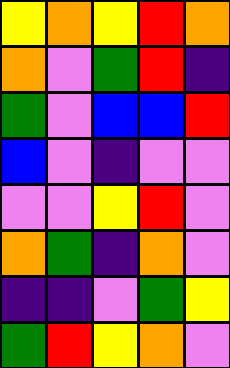[["yellow", "orange", "yellow", "red", "orange"], ["orange", "violet", "green", "red", "indigo"], ["green", "violet", "blue", "blue", "red"], ["blue", "violet", "indigo", "violet", "violet"], ["violet", "violet", "yellow", "red", "violet"], ["orange", "green", "indigo", "orange", "violet"], ["indigo", "indigo", "violet", "green", "yellow"], ["green", "red", "yellow", "orange", "violet"]]